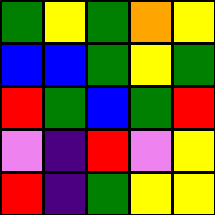[["green", "yellow", "green", "orange", "yellow"], ["blue", "blue", "green", "yellow", "green"], ["red", "green", "blue", "green", "red"], ["violet", "indigo", "red", "violet", "yellow"], ["red", "indigo", "green", "yellow", "yellow"]]